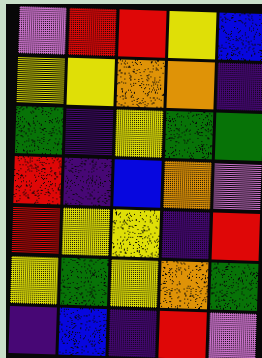[["violet", "red", "red", "yellow", "blue"], ["yellow", "yellow", "orange", "orange", "indigo"], ["green", "indigo", "yellow", "green", "green"], ["red", "indigo", "blue", "orange", "violet"], ["red", "yellow", "yellow", "indigo", "red"], ["yellow", "green", "yellow", "orange", "green"], ["indigo", "blue", "indigo", "red", "violet"]]